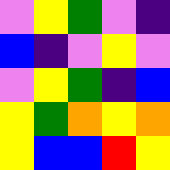[["violet", "yellow", "green", "violet", "indigo"], ["blue", "indigo", "violet", "yellow", "violet"], ["violet", "yellow", "green", "indigo", "blue"], ["yellow", "green", "orange", "yellow", "orange"], ["yellow", "blue", "blue", "red", "yellow"]]